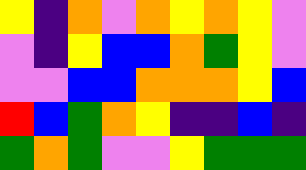[["yellow", "indigo", "orange", "violet", "orange", "yellow", "orange", "yellow", "violet"], ["violet", "indigo", "yellow", "blue", "blue", "orange", "green", "yellow", "violet"], ["violet", "violet", "blue", "blue", "orange", "orange", "orange", "yellow", "blue"], ["red", "blue", "green", "orange", "yellow", "indigo", "indigo", "blue", "indigo"], ["green", "orange", "green", "violet", "violet", "yellow", "green", "green", "green"]]